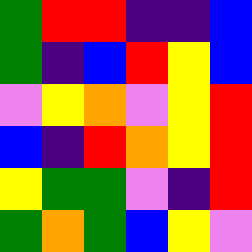[["green", "red", "red", "indigo", "indigo", "blue"], ["green", "indigo", "blue", "red", "yellow", "blue"], ["violet", "yellow", "orange", "violet", "yellow", "red"], ["blue", "indigo", "red", "orange", "yellow", "red"], ["yellow", "green", "green", "violet", "indigo", "red"], ["green", "orange", "green", "blue", "yellow", "violet"]]